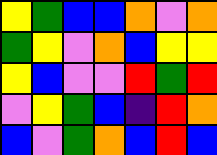[["yellow", "green", "blue", "blue", "orange", "violet", "orange"], ["green", "yellow", "violet", "orange", "blue", "yellow", "yellow"], ["yellow", "blue", "violet", "violet", "red", "green", "red"], ["violet", "yellow", "green", "blue", "indigo", "red", "orange"], ["blue", "violet", "green", "orange", "blue", "red", "blue"]]